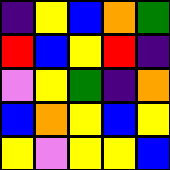[["indigo", "yellow", "blue", "orange", "green"], ["red", "blue", "yellow", "red", "indigo"], ["violet", "yellow", "green", "indigo", "orange"], ["blue", "orange", "yellow", "blue", "yellow"], ["yellow", "violet", "yellow", "yellow", "blue"]]